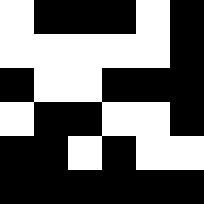[["white", "black", "black", "black", "white", "black"], ["white", "white", "white", "white", "white", "black"], ["black", "white", "white", "black", "black", "black"], ["white", "black", "black", "white", "white", "black"], ["black", "black", "white", "black", "white", "white"], ["black", "black", "black", "black", "black", "black"]]